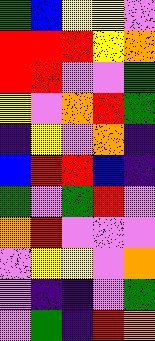[["green", "blue", "yellow", "yellow", "violet"], ["red", "red", "red", "yellow", "orange"], ["red", "red", "violet", "violet", "green"], ["yellow", "violet", "orange", "red", "green"], ["indigo", "yellow", "violet", "orange", "indigo"], ["blue", "red", "red", "blue", "indigo"], ["green", "violet", "green", "red", "violet"], ["orange", "red", "violet", "violet", "violet"], ["violet", "yellow", "yellow", "violet", "orange"], ["violet", "indigo", "indigo", "violet", "green"], ["violet", "green", "indigo", "red", "orange"]]